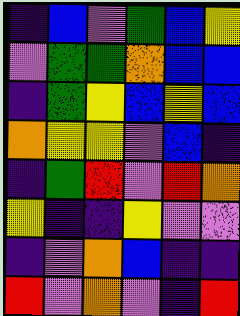[["indigo", "blue", "violet", "green", "blue", "yellow"], ["violet", "green", "green", "orange", "blue", "blue"], ["indigo", "green", "yellow", "blue", "yellow", "blue"], ["orange", "yellow", "yellow", "violet", "blue", "indigo"], ["indigo", "green", "red", "violet", "red", "orange"], ["yellow", "indigo", "indigo", "yellow", "violet", "violet"], ["indigo", "violet", "orange", "blue", "indigo", "indigo"], ["red", "violet", "orange", "violet", "indigo", "red"]]